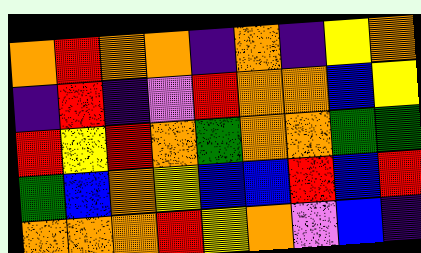[["orange", "red", "orange", "orange", "indigo", "orange", "indigo", "yellow", "orange"], ["indigo", "red", "indigo", "violet", "red", "orange", "orange", "blue", "yellow"], ["red", "yellow", "red", "orange", "green", "orange", "orange", "green", "green"], ["green", "blue", "orange", "yellow", "blue", "blue", "red", "blue", "red"], ["orange", "orange", "orange", "red", "yellow", "orange", "violet", "blue", "indigo"]]